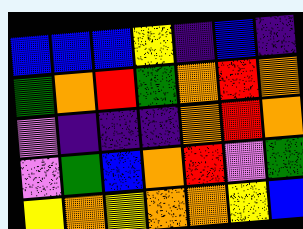[["blue", "blue", "blue", "yellow", "indigo", "blue", "indigo"], ["green", "orange", "red", "green", "orange", "red", "orange"], ["violet", "indigo", "indigo", "indigo", "orange", "red", "orange"], ["violet", "green", "blue", "orange", "red", "violet", "green"], ["yellow", "orange", "yellow", "orange", "orange", "yellow", "blue"]]